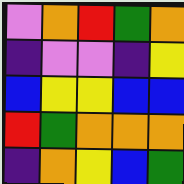[["violet", "orange", "red", "green", "orange"], ["indigo", "violet", "violet", "indigo", "yellow"], ["blue", "yellow", "yellow", "blue", "blue"], ["red", "green", "orange", "orange", "orange"], ["indigo", "orange", "yellow", "blue", "green"]]